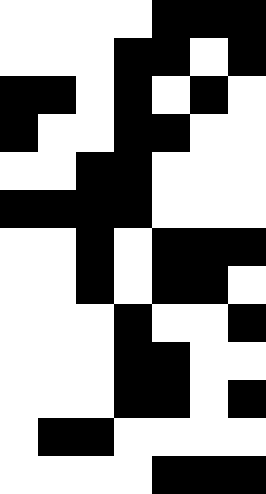[["white", "white", "white", "white", "black", "black", "black"], ["white", "white", "white", "black", "black", "white", "black"], ["black", "black", "white", "black", "white", "black", "white"], ["black", "white", "white", "black", "black", "white", "white"], ["white", "white", "black", "black", "white", "white", "white"], ["black", "black", "black", "black", "white", "white", "white"], ["white", "white", "black", "white", "black", "black", "black"], ["white", "white", "black", "white", "black", "black", "white"], ["white", "white", "white", "black", "white", "white", "black"], ["white", "white", "white", "black", "black", "white", "white"], ["white", "white", "white", "black", "black", "white", "black"], ["white", "black", "black", "white", "white", "white", "white"], ["white", "white", "white", "white", "black", "black", "black"]]